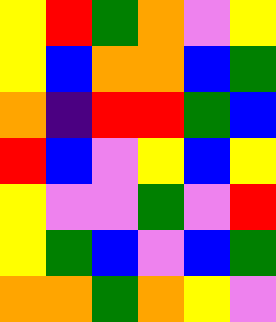[["yellow", "red", "green", "orange", "violet", "yellow"], ["yellow", "blue", "orange", "orange", "blue", "green"], ["orange", "indigo", "red", "red", "green", "blue"], ["red", "blue", "violet", "yellow", "blue", "yellow"], ["yellow", "violet", "violet", "green", "violet", "red"], ["yellow", "green", "blue", "violet", "blue", "green"], ["orange", "orange", "green", "orange", "yellow", "violet"]]